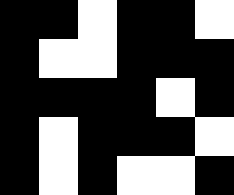[["black", "black", "white", "black", "black", "white"], ["black", "white", "white", "black", "black", "black"], ["black", "black", "black", "black", "white", "black"], ["black", "white", "black", "black", "black", "white"], ["black", "white", "black", "white", "white", "black"]]